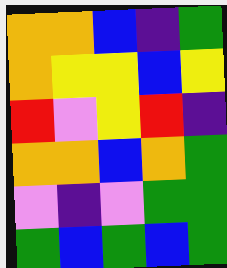[["orange", "orange", "blue", "indigo", "green"], ["orange", "yellow", "yellow", "blue", "yellow"], ["red", "violet", "yellow", "red", "indigo"], ["orange", "orange", "blue", "orange", "green"], ["violet", "indigo", "violet", "green", "green"], ["green", "blue", "green", "blue", "green"]]